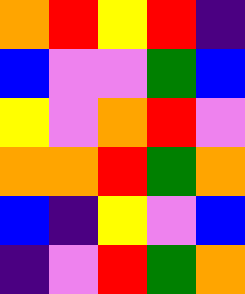[["orange", "red", "yellow", "red", "indigo"], ["blue", "violet", "violet", "green", "blue"], ["yellow", "violet", "orange", "red", "violet"], ["orange", "orange", "red", "green", "orange"], ["blue", "indigo", "yellow", "violet", "blue"], ["indigo", "violet", "red", "green", "orange"]]